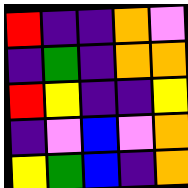[["red", "indigo", "indigo", "orange", "violet"], ["indigo", "green", "indigo", "orange", "orange"], ["red", "yellow", "indigo", "indigo", "yellow"], ["indigo", "violet", "blue", "violet", "orange"], ["yellow", "green", "blue", "indigo", "orange"]]